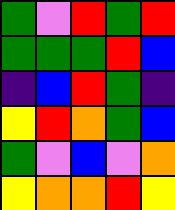[["green", "violet", "red", "green", "red"], ["green", "green", "green", "red", "blue"], ["indigo", "blue", "red", "green", "indigo"], ["yellow", "red", "orange", "green", "blue"], ["green", "violet", "blue", "violet", "orange"], ["yellow", "orange", "orange", "red", "yellow"]]